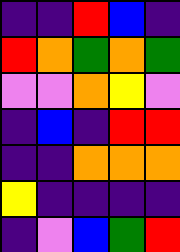[["indigo", "indigo", "red", "blue", "indigo"], ["red", "orange", "green", "orange", "green"], ["violet", "violet", "orange", "yellow", "violet"], ["indigo", "blue", "indigo", "red", "red"], ["indigo", "indigo", "orange", "orange", "orange"], ["yellow", "indigo", "indigo", "indigo", "indigo"], ["indigo", "violet", "blue", "green", "red"]]